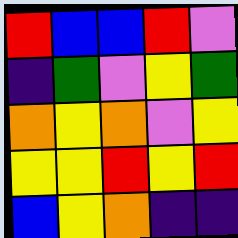[["red", "blue", "blue", "red", "violet"], ["indigo", "green", "violet", "yellow", "green"], ["orange", "yellow", "orange", "violet", "yellow"], ["yellow", "yellow", "red", "yellow", "red"], ["blue", "yellow", "orange", "indigo", "indigo"]]